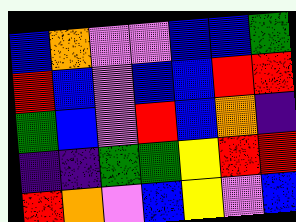[["blue", "orange", "violet", "violet", "blue", "blue", "green"], ["red", "blue", "violet", "blue", "blue", "red", "red"], ["green", "blue", "violet", "red", "blue", "orange", "indigo"], ["indigo", "indigo", "green", "green", "yellow", "red", "red"], ["red", "orange", "violet", "blue", "yellow", "violet", "blue"]]